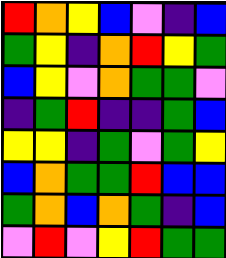[["red", "orange", "yellow", "blue", "violet", "indigo", "blue"], ["green", "yellow", "indigo", "orange", "red", "yellow", "green"], ["blue", "yellow", "violet", "orange", "green", "green", "violet"], ["indigo", "green", "red", "indigo", "indigo", "green", "blue"], ["yellow", "yellow", "indigo", "green", "violet", "green", "yellow"], ["blue", "orange", "green", "green", "red", "blue", "blue"], ["green", "orange", "blue", "orange", "green", "indigo", "blue"], ["violet", "red", "violet", "yellow", "red", "green", "green"]]